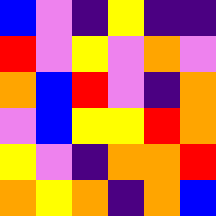[["blue", "violet", "indigo", "yellow", "indigo", "indigo"], ["red", "violet", "yellow", "violet", "orange", "violet"], ["orange", "blue", "red", "violet", "indigo", "orange"], ["violet", "blue", "yellow", "yellow", "red", "orange"], ["yellow", "violet", "indigo", "orange", "orange", "red"], ["orange", "yellow", "orange", "indigo", "orange", "blue"]]